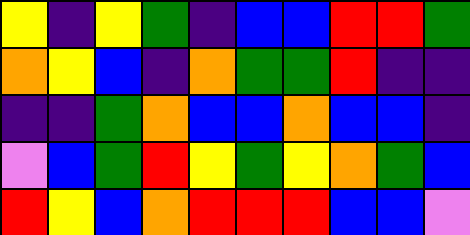[["yellow", "indigo", "yellow", "green", "indigo", "blue", "blue", "red", "red", "green"], ["orange", "yellow", "blue", "indigo", "orange", "green", "green", "red", "indigo", "indigo"], ["indigo", "indigo", "green", "orange", "blue", "blue", "orange", "blue", "blue", "indigo"], ["violet", "blue", "green", "red", "yellow", "green", "yellow", "orange", "green", "blue"], ["red", "yellow", "blue", "orange", "red", "red", "red", "blue", "blue", "violet"]]